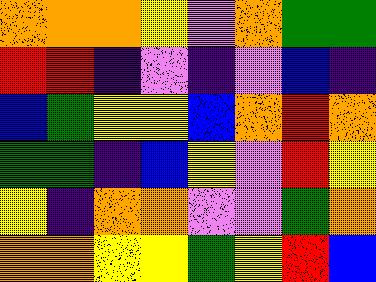[["orange", "orange", "orange", "yellow", "violet", "orange", "green", "green"], ["red", "red", "indigo", "violet", "indigo", "violet", "blue", "indigo"], ["blue", "green", "yellow", "yellow", "blue", "orange", "red", "orange"], ["green", "green", "indigo", "blue", "yellow", "violet", "red", "yellow"], ["yellow", "indigo", "orange", "orange", "violet", "violet", "green", "orange"], ["orange", "orange", "yellow", "yellow", "green", "yellow", "red", "blue"]]